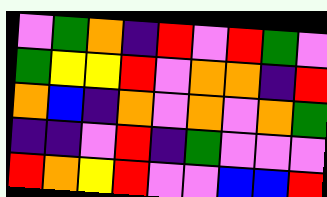[["violet", "green", "orange", "indigo", "red", "violet", "red", "green", "violet"], ["green", "yellow", "yellow", "red", "violet", "orange", "orange", "indigo", "red"], ["orange", "blue", "indigo", "orange", "violet", "orange", "violet", "orange", "green"], ["indigo", "indigo", "violet", "red", "indigo", "green", "violet", "violet", "violet"], ["red", "orange", "yellow", "red", "violet", "violet", "blue", "blue", "red"]]